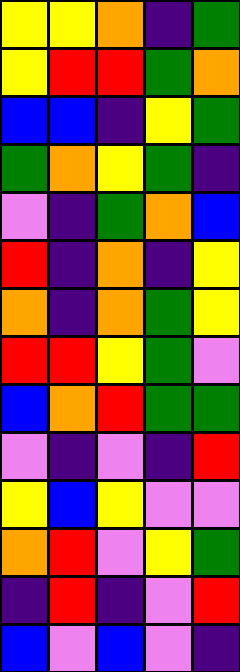[["yellow", "yellow", "orange", "indigo", "green"], ["yellow", "red", "red", "green", "orange"], ["blue", "blue", "indigo", "yellow", "green"], ["green", "orange", "yellow", "green", "indigo"], ["violet", "indigo", "green", "orange", "blue"], ["red", "indigo", "orange", "indigo", "yellow"], ["orange", "indigo", "orange", "green", "yellow"], ["red", "red", "yellow", "green", "violet"], ["blue", "orange", "red", "green", "green"], ["violet", "indigo", "violet", "indigo", "red"], ["yellow", "blue", "yellow", "violet", "violet"], ["orange", "red", "violet", "yellow", "green"], ["indigo", "red", "indigo", "violet", "red"], ["blue", "violet", "blue", "violet", "indigo"]]